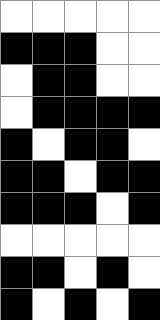[["white", "white", "white", "white", "white"], ["black", "black", "black", "white", "white"], ["white", "black", "black", "white", "white"], ["white", "black", "black", "black", "black"], ["black", "white", "black", "black", "white"], ["black", "black", "white", "black", "black"], ["black", "black", "black", "white", "black"], ["white", "white", "white", "white", "white"], ["black", "black", "white", "black", "white"], ["black", "white", "black", "white", "black"]]